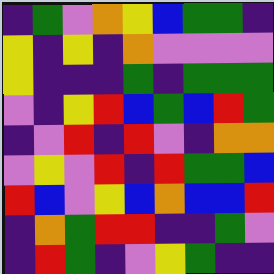[["indigo", "green", "violet", "orange", "yellow", "blue", "green", "green", "indigo"], ["yellow", "indigo", "yellow", "indigo", "orange", "violet", "violet", "violet", "violet"], ["yellow", "indigo", "indigo", "indigo", "green", "indigo", "green", "green", "green"], ["violet", "indigo", "yellow", "red", "blue", "green", "blue", "red", "green"], ["indigo", "violet", "red", "indigo", "red", "violet", "indigo", "orange", "orange"], ["violet", "yellow", "violet", "red", "indigo", "red", "green", "green", "blue"], ["red", "blue", "violet", "yellow", "blue", "orange", "blue", "blue", "red"], ["indigo", "orange", "green", "red", "red", "indigo", "indigo", "green", "violet"], ["indigo", "red", "green", "indigo", "violet", "yellow", "green", "indigo", "indigo"]]